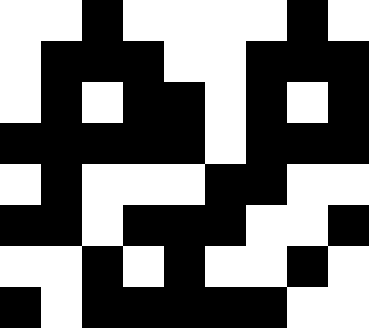[["white", "white", "black", "white", "white", "white", "white", "black", "white"], ["white", "black", "black", "black", "white", "white", "black", "black", "black"], ["white", "black", "white", "black", "black", "white", "black", "white", "black"], ["black", "black", "black", "black", "black", "white", "black", "black", "black"], ["white", "black", "white", "white", "white", "black", "black", "white", "white"], ["black", "black", "white", "black", "black", "black", "white", "white", "black"], ["white", "white", "black", "white", "black", "white", "white", "black", "white"], ["black", "white", "black", "black", "black", "black", "black", "white", "white"]]